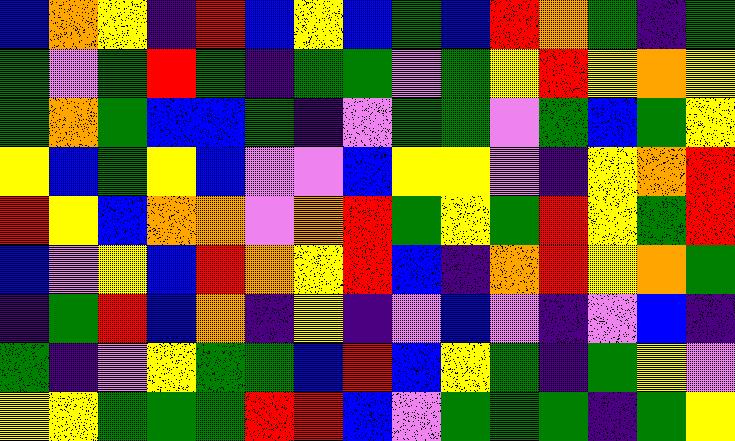[["blue", "orange", "yellow", "indigo", "red", "blue", "yellow", "blue", "green", "blue", "red", "orange", "green", "indigo", "green"], ["green", "violet", "green", "red", "green", "indigo", "green", "green", "violet", "green", "yellow", "red", "yellow", "orange", "yellow"], ["green", "orange", "green", "blue", "blue", "green", "indigo", "violet", "green", "green", "violet", "green", "blue", "green", "yellow"], ["yellow", "blue", "green", "yellow", "blue", "violet", "violet", "blue", "yellow", "yellow", "violet", "indigo", "yellow", "orange", "red"], ["red", "yellow", "blue", "orange", "orange", "violet", "orange", "red", "green", "yellow", "green", "red", "yellow", "green", "red"], ["blue", "violet", "yellow", "blue", "red", "orange", "yellow", "red", "blue", "indigo", "orange", "red", "yellow", "orange", "green"], ["indigo", "green", "red", "blue", "orange", "indigo", "yellow", "indigo", "violet", "blue", "violet", "indigo", "violet", "blue", "indigo"], ["green", "indigo", "violet", "yellow", "green", "green", "blue", "red", "blue", "yellow", "green", "indigo", "green", "yellow", "violet"], ["yellow", "yellow", "green", "green", "green", "red", "red", "blue", "violet", "green", "green", "green", "indigo", "green", "yellow"]]